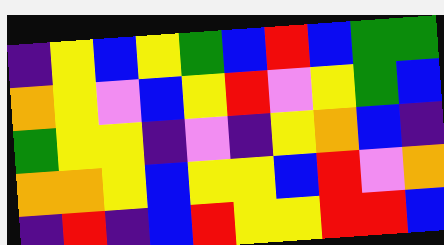[["indigo", "yellow", "blue", "yellow", "green", "blue", "red", "blue", "green", "green"], ["orange", "yellow", "violet", "blue", "yellow", "red", "violet", "yellow", "green", "blue"], ["green", "yellow", "yellow", "indigo", "violet", "indigo", "yellow", "orange", "blue", "indigo"], ["orange", "orange", "yellow", "blue", "yellow", "yellow", "blue", "red", "violet", "orange"], ["indigo", "red", "indigo", "blue", "red", "yellow", "yellow", "red", "red", "blue"]]